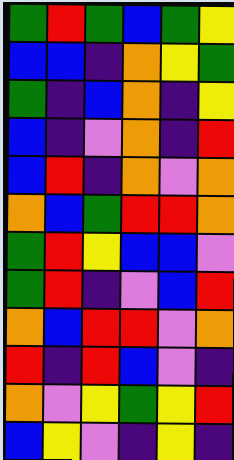[["green", "red", "green", "blue", "green", "yellow"], ["blue", "blue", "indigo", "orange", "yellow", "green"], ["green", "indigo", "blue", "orange", "indigo", "yellow"], ["blue", "indigo", "violet", "orange", "indigo", "red"], ["blue", "red", "indigo", "orange", "violet", "orange"], ["orange", "blue", "green", "red", "red", "orange"], ["green", "red", "yellow", "blue", "blue", "violet"], ["green", "red", "indigo", "violet", "blue", "red"], ["orange", "blue", "red", "red", "violet", "orange"], ["red", "indigo", "red", "blue", "violet", "indigo"], ["orange", "violet", "yellow", "green", "yellow", "red"], ["blue", "yellow", "violet", "indigo", "yellow", "indigo"]]